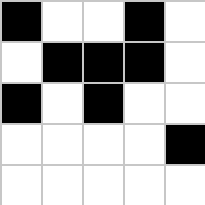[["black", "white", "white", "black", "white"], ["white", "black", "black", "black", "white"], ["black", "white", "black", "white", "white"], ["white", "white", "white", "white", "black"], ["white", "white", "white", "white", "white"]]